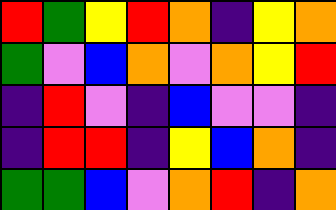[["red", "green", "yellow", "red", "orange", "indigo", "yellow", "orange"], ["green", "violet", "blue", "orange", "violet", "orange", "yellow", "red"], ["indigo", "red", "violet", "indigo", "blue", "violet", "violet", "indigo"], ["indigo", "red", "red", "indigo", "yellow", "blue", "orange", "indigo"], ["green", "green", "blue", "violet", "orange", "red", "indigo", "orange"]]